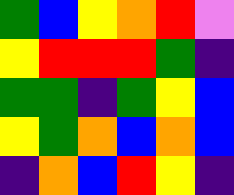[["green", "blue", "yellow", "orange", "red", "violet"], ["yellow", "red", "red", "red", "green", "indigo"], ["green", "green", "indigo", "green", "yellow", "blue"], ["yellow", "green", "orange", "blue", "orange", "blue"], ["indigo", "orange", "blue", "red", "yellow", "indigo"]]